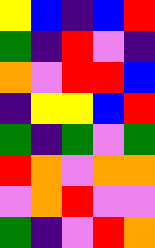[["yellow", "blue", "indigo", "blue", "red"], ["green", "indigo", "red", "violet", "indigo"], ["orange", "violet", "red", "red", "blue"], ["indigo", "yellow", "yellow", "blue", "red"], ["green", "indigo", "green", "violet", "green"], ["red", "orange", "violet", "orange", "orange"], ["violet", "orange", "red", "violet", "violet"], ["green", "indigo", "violet", "red", "orange"]]